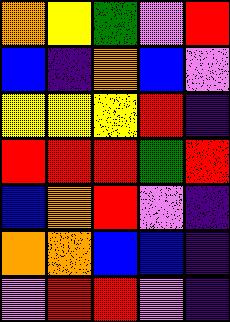[["orange", "yellow", "green", "violet", "red"], ["blue", "indigo", "orange", "blue", "violet"], ["yellow", "yellow", "yellow", "red", "indigo"], ["red", "red", "red", "green", "red"], ["blue", "orange", "red", "violet", "indigo"], ["orange", "orange", "blue", "blue", "indigo"], ["violet", "red", "red", "violet", "indigo"]]